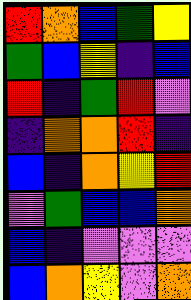[["red", "orange", "blue", "green", "yellow"], ["green", "blue", "yellow", "indigo", "blue"], ["red", "indigo", "green", "red", "violet"], ["indigo", "orange", "orange", "red", "indigo"], ["blue", "indigo", "orange", "yellow", "red"], ["violet", "green", "blue", "blue", "orange"], ["blue", "indigo", "violet", "violet", "violet"], ["blue", "orange", "yellow", "violet", "orange"]]